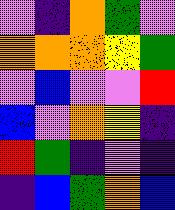[["violet", "indigo", "orange", "green", "violet"], ["orange", "orange", "orange", "yellow", "green"], ["violet", "blue", "violet", "violet", "red"], ["blue", "violet", "orange", "yellow", "indigo"], ["red", "green", "indigo", "violet", "indigo"], ["indigo", "blue", "green", "orange", "blue"]]